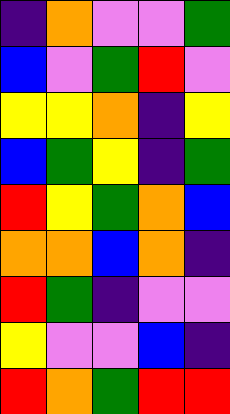[["indigo", "orange", "violet", "violet", "green"], ["blue", "violet", "green", "red", "violet"], ["yellow", "yellow", "orange", "indigo", "yellow"], ["blue", "green", "yellow", "indigo", "green"], ["red", "yellow", "green", "orange", "blue"], ["orange", "orange", "blue", "orange", "indigo"], ["red", "green", "indigo", "violet", "violet"], ["yellow", "violet", "violet", "blue", "indigo"], ["red", "orange", "green", "red", "red"]]